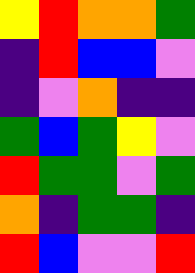[["yellow", "red", "orange", "orange", "green"], ["indigo", "red", "blue", "blue", "violet"], ["indigo", "violet", "orange", "indigo", "indigo"], ["green", "blue", "green", "yellow", "violet"], ["red", "green", "green", "violet", "green"], ["orange", "indigo", "green", "green", "indigo"], ["red", "blue", "violet", "violet", "red"]]